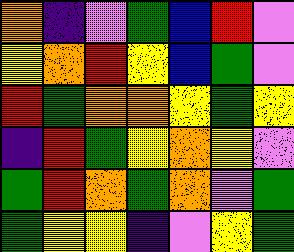[["orange", "indigo", "violet", "green", "blue", "red", "violet"], ["yellow", "orange", "red", "yellow", "blue", "green", "violet"], ["red", "green", "orange", "orange", "yellow", "green", "yellow"], ["indigo", "red", "green", "yellow", "orange", "yellow", "violet"], ["green", "red", "orange", "green", "orange", "violet", "green"], ["green", "yellow", "yellow", "indigo", "violet", "yellow", "green"]]